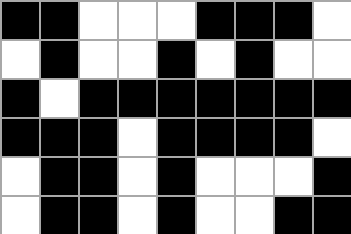[["black", "black", "white", "white", "white", "black", "black", "black", "white"], ["white", "black", "white", "white", "black", "white", "black", "white", "white"], ["black", "white", "black", "black", "black", "black", "black", "black", "black"], ["black", "black", "black", "white", "black", "black", "black", "black", "white"], ["white", "black", "black", "white", "black", "white", "white", "white", "black"], ["white", "black", "black", "white", "black", "white", "white", "black", "black"]]